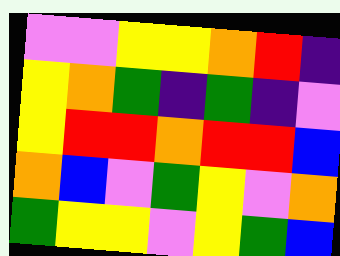[["violet", "violet", "yellow", "yellow", "orange", "red", "indigo"], ["yellow", "orange", "green", "indigo", "green", "indigo", "violet"], ["yellow", "red", "red", "orange", "red", "red", "blue"], ["orange", "blue", "violet", "green", "yellow", "violet", "orange"], ["green", "yellow", "yellow", "violet", "yellow", "green", "blue"]]